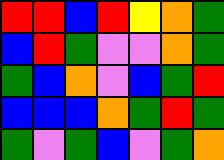[["red", "red", "blue", "red", "yellow", "orange", "green"], ["blue", "red", "green", "violet", "violet", "orange", "green"], ["green", "blue", "orange", "violet", "blue", "green", "red"], ["blue", "blue", "blue", "orange", "green", "red", "green"], ["green", "violet", "green", "blue", "violet", "green", "orange"]]